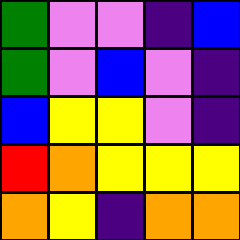[["green", "violet", "violet", "indigo", "blue"], ["green", "violet", "blue", "violet", "indigo"], ["blue", "yellow", "yellow", "violet", "indigo"], ["red", "orange", "yellow", "yellow", "yellow"], ["orange", "yellow", "indigo", "orange", "orange"]]